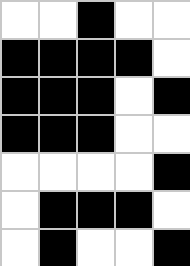[["white", "white", "black", "white", "white"], ["black", "black", "black", "black", "white"], ["black", "black", "black", "white", "black"], ["black", "black", "black", "white", "white"], ["white", "white", "white", "white", "black"], ["white", "black", "black", "black", "white"], ["white", "black", "white", "white", "black"]]